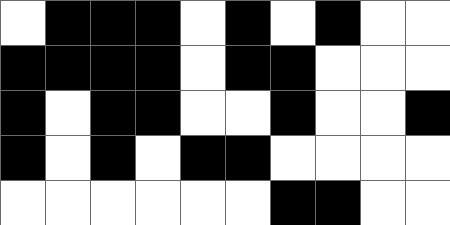[["white", "black", "black", "black", "white", "black", "white", "black", "white", "white"], ["black", "black", "black", "black", "white", "black", "black", "white", "white", "white"], ["black", "white", "black", "black", "white", "white", "black", "white", "white", "black"], ["black", "white", "black", "white", "black", "black", "white", "white", "white", "white"], ["white", "white", "white", "white", "white", "white", "black", "black", "white", "white"]]